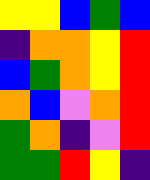[["yellow", "yellow", "blue", "green", "blue"], ["indigo", "orange", "orange", "yellow", "red"], ["blue", "green", "orange", "yellow", "red"], ["orange", "blue", "violet", "orange", "red"], ["green", "orange", "indigo", "violet", "red"], ["green", "green", "red", "yellow", "indigo"]]